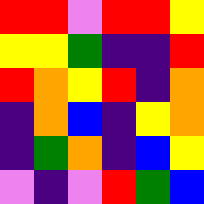[["red", "red", "violet", "red", "red", "yellow"], ["yellow", "yellow", "green", "indigo", "indigo", "red"], ["red", "orange", "yellow", "red", "indigo", "orange"], ["indigo", "orange", "blue", "indigo", "yellow", "orange"], ["indigo", "green", "orange", "indigo", "blue", "yellow"], ["violet", "indigo", "violet", "red", "green", "blue"]]